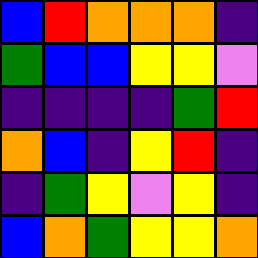[["blue", "red", "orange", "orange", "orange", "indigo"], ["green", "blue", "blue", "yellow", "yellow", "violet"], ["indigo", "indigo", "indigo", "indigo", "green", "red"], ["orange", "blue", "indigo", "yellow", "red", "indigo"], ["indigo", "green", "yellow", "violet", "yellow", "indigo"], ["blue", "orange", "green", "yellow", "yellow", "orange"]]